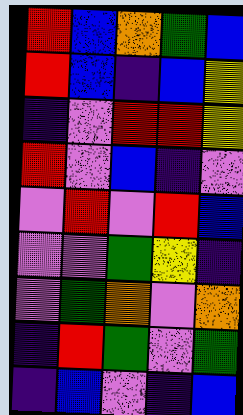[["red", "blue", "orange", "green", "blue"], ["red", "blue", "indigo", "blue", "yellow"], ["indigo", "violet", "red", "red", "yellow"], ["red", "violet", "blue", "indigo", "violet"], ["violet", "red", "violet", "red", "blue"], ["violet", "violet", "green", "yellow", "indigo"], ["violet", "green", "orange", "violet", "orange"], ["indigo", "red", "green", "violet", "green"], ["indigo", "blue", "violet", "indigo", "blue"]]